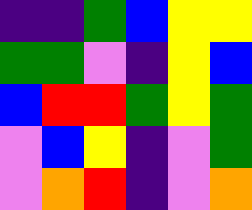[["indigo", "indigo", "green", "blue", "yellow", "yellow"], ["green", "green", "violet", "indigo", "yellow", "blue"], ["blue", "red", "red", "green", "yellow", "green"], ["violet", "blue", "yellow", "indigo", "violet", "green"], ["violet", "orange", "red", "indigo", "violet", "orange"]]